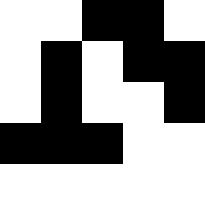[["white", "white", "black", "black", "white"], ["white", "black", "white", "black", "black"], ["white", "black", "white", "white", "black"], ["black", "black", "black", "white", "white"], ["white", "white", "white", "white", "white"]]